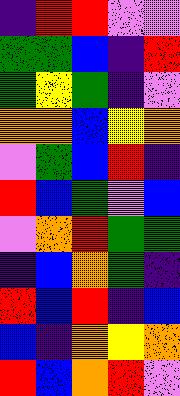[["indigo", "red", "red", "violet", "violet"], ["green", "green", "blue", "indigo", "red"], ["green", "yellow", "green", "indigo", "violet"], ["orange", "orange", "blue", "yellow", "orange"], ["violet", "green", "blue", "red", "indigo"], ["red", "blue", "green", "violet", "blue"], ["violet", "orange", "red", "green", "green"], ["indigo", "blue", "orange", "green", "indigo"], ["red", "blue", "red", "indigo", "blue"], ["blue", "indigo", "orange", "yellow", "orange"], ["red", "blue", "orange", "red", "violet"]]